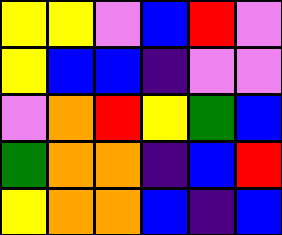[["yellow", "yellow", "violet", "blue", "red", "violet"], ["yellow", "blue", "blue", "indigo", "violet", "violet"], ["violet", "orange", "red", "yellow", "green", "blue"], ["green", "orange", "orange", "indigo", "blue", "red"], ["yellow", "orange", "orange", "blue", "indigo", "blue"]]